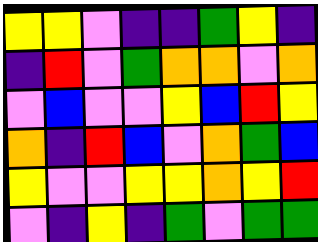[["yellow", "yellow", "violet", "indigo", "indigo", "green", "yellow", "indigo"], ["indigo", "red", "violet", "green", "orange", "orange", "violet", "orange"], ["violet", "blue", "violet", "violet", "yellow", "blue", "red", "yellow"], ["orange", "indigo", "red", "blue", "violet", "orange", "green", "blue"], ["yellow", "violet", "violet", "yellow", "yellow", "orange", "yellow", "red"], ["violet", "indigo", "yellow", "indigo", "green", "violet", "green", "green"]]